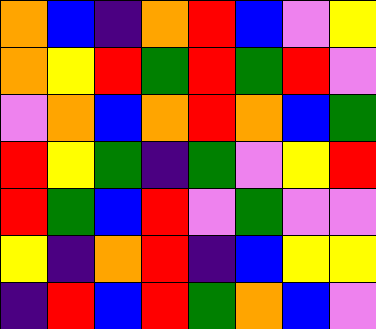[["orange", "blue", "indigo", "orange", "red", "blue", "violet", "yellow"], ["orange", "yellow", "red", "green", "red", "green", "red", "violet"], ["violet", "orange", "blue", "orange", "red", "orange", "blue", "green"], ["red", "yellow", "green", "indigo", "green", "violet", "yellow", "red"], ["red", "green", "blue", "red", "violet", "green", "violet", "violet"], ["yellow", "indigo", "orange", "red", "indigo", "blue", "yellow", "yellow"], ["indigo", "red", "blue", "red", "green", "orange", "blue", "violet"]]